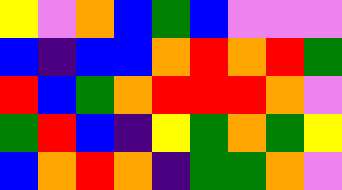[["yellow", "violet", "orange", "blue", "green", "blue", "violet", "violet", "violet"], ["blue", "indigo", "blue", "blue", "orange", "red", "orange", "red", "green"], ["red", "blue", "green", "orange", "red", "red", "red", "orange", "violet"], ["green", "red", "blue", "indigo", "yellow", "green", "orange", "green", "yellow"], ["blue", "orange", "red", "orange", "indigo", "green", "green", "orange", "violet"]]